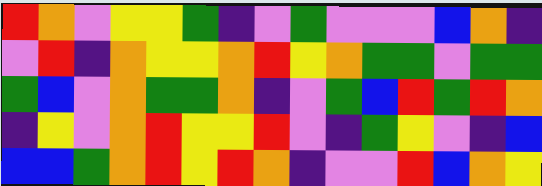[["red", "orange", "violet", "yellow", "yellow", "green", "indigo", "violet", "green", "violet", "violet", "violet", "blue", "orange", "indigo"], ["violet", "red", "indigo", "orange", "yellow", "yellow", "orange", "red", "yellow", "orange", "green", "green", "violet", "green", "green"], ["green", "blue", "violet", "orange", "green", "green", "orange", "indigo", "violet", "green", "blue", "red", "green", "red", "orange"], ["indigo", "yellow", "violet", "orange", "red", "yellow", "yellow", "red", "violet", "indigo", "green", "yellow", "violet", "indigo", "blue"], ["blue", "blue", "green", "orange", "red", "yellow", "red", "orange", "indigo", "violet", "violet", "red", "blue", "orange", "yellow"]]